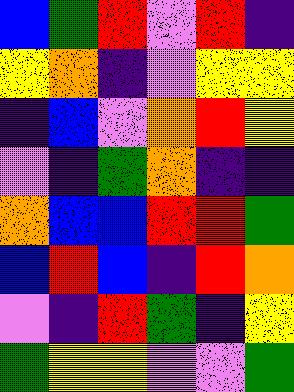[["blue", "green", "red", "violet", "red", "indigo"], ["yellow", "orange", "indigo", "violet", "yellow", "yellow"], ["indigo", "blue", "violet", "orange", "red", "yellow"], ["violet", "indigo", "green", "orange", "indigo", "indigo"], ["orange", "blue", "blue", "red", "red", "green"], ["blue", "red", "blue", "indigo", "red", "orange"], ["violet", "indigo", "red", "green", "indigo", "yellow"], ["green", "yellow", "yellow", "violet", "violet", "green"]]